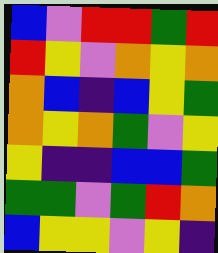[["blue", "violet", "red", "red", "green", "red"], ["red", "yellow", "violet", "orange", "yellow", "orange"], ["orange", "blue", "indigo", "blue", "yellow", "green"], ["orange", "yellow", "orange", "green", "violet", "yellow"], ["yellow", "indigo", "indigo", "blue", "blue", "green"], ["green", "green", "violet", "green", "red", "orange"], ["blue", "yellow", "yellow", "violet", "yellow", "indigo"]]